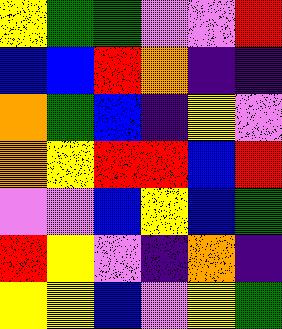[["yellow", "green", "green", "violet", "violet", "red"], ["blue", "blue", "red", "orange", "indigo", "indigo"], ["orange", "green", "blue", "indigo", "yellow", "violet"], ["orange", "yellow", "red", "red", "blue", "red"], ["violet", "violet", "blue", "yellow", "blue", "green"], ["red", "yellow", "violet", "indigo", "orange", "indigo"], ["yellow", "yellow", "blue", "violet", "yellow", "green"]]